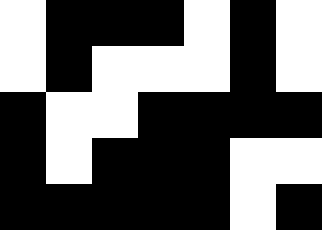[["white", "black", "black", "black", "white", "black", "white"], ["white", "black", "white", "white", "white", "black", "white"], ["black", "white", "white", "black", "black", "black", "black"], ["black", "white", "black", "black", "black", "white", "white"], ["black", "black", "black", "black", "black", "white", "black"]]